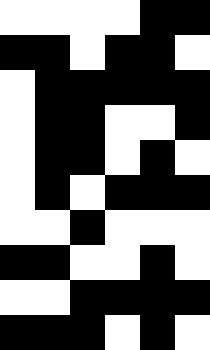[["white", "white", "white", "white", "black", "black"], ["black", "black", "white", "black", "black", "white"], ["white", "black", "black", "black", "black", "black"], ["white", "black", "black", "white", "white", "black"], ["white", "black", "black", "white", "black", "white"], ["white", "black", "white", "black", "black", "black"], ["white", "white", "black", "white", "white", "white"], ["black", "black", "white", "white", "black", "white"], ["white", "white", "black", "black", "black", "black"], ["black", "black", "black", "white", "black", "white"]]